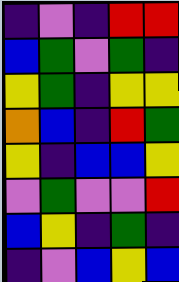[["indigo", "violet", "indigo", "red", "red"], ["blue", "green", "violet", "green", "indigo"], ["yellow", "green", "indigo", "yellow", "yellow"], ["orange", "blue", "indigo", "red", "green"], ["yellow", "indigo", "blue", "blue", "yellow"], ["violet", "green", "violet", "violet", "red"], ["blue", "yellow", "indigo", "green", "indigo"], ["indigo", "violet", "blue", "yellow", "blue"]]